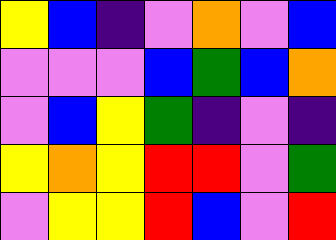[["yellow", "blue", "indigo", "violet", "orange", "violet", "blue"], ["violet", "violet", "violet", "blue", "green", "blue", "orange"], ["violet", "blue", "yellow", "green", "indigo", "violet", "indigo"], ["yellow", "orange", "yellow", "red", "red", "violet", "green"], ["violet", "yellow", "yellow", "red", "blue", "violet", "red"]]